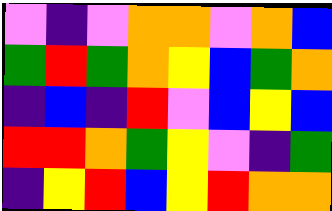[["violet", "indigo", "violet", "orange", "orange", "violet", "orange", "blue"], ["green", "red", "green", "orange", "yellow", "blue", "green", "orange"], ["indigo", "blue", "indigo", "red", "violet", "blue", "yellow", "blue"], ["red", "red", "orange", "green", "yellow", "violet", "indigo", "green"], ["indigo", "yellow", "red", "blue", "yellow", "red", "orange", "orange"]]